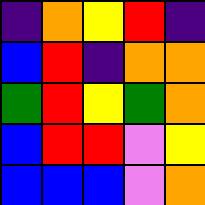[["indigo", "orange", "yellow", "red", "indigo"], ["blue", "red", "indigo", "orange", "orange"], ["green", "red", "yellow", "green", "orange"], ["blue", "red", "red", "violet", "yellow"], ["blue", "blue", "blue", "violet", "orange"]]